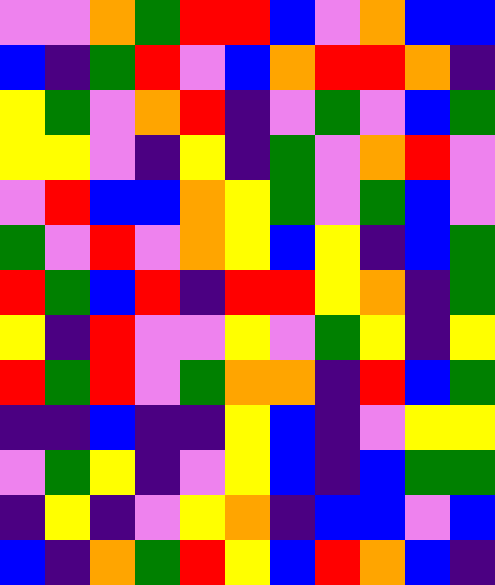[["violet", "violet", "orange", "green", "red", "red", "blue", "violet", "orange", "blue", "blue"], ["blue", "indigo", "green", "red", "violet", "blue", "orange", "red", "red", "orange", "indigo"], ["yellow", "green", "violet", "orange", "red", "indigo", "violet", "green", "violet", "blue", "green"], ["yellow", "yellow", "violet", "indigo", "yellow", "indigo", "green", "violet", "orange", "red", "violet"], ["violet", "red", "blue", "blue", "orange", "yellow", "green", "violet", "green", "blue", "violet"], ["green", "violet", "red", "violet", "orange", "yellow", "blue", "yellow", "indigo", "blue", "green"], ["red", "green", "blue", "red", "indigo", "red", "red", "yellow", "orange", "indigo", "green"], ["yellow", "indigo", "red", "violet", "violet", "yellow", "violet", "green", "yellow", "indigo", "yellow"], ["red", "green", "red", "violet", "green", "orange", "orange", "indigo", "red", "blue", "green"], ["indigo", "indigo", "blue", "indigo", "indigo", "yellow", "blue", "indigo", "violet", "yellow", "yellow"], ["violet", "green", "yellow", "indigo", "violet", "yellow", "blue", "indigo", "blue", "green", "green"], ["indigo", "yellow", "indigo", "violet", "yellow", "orange", "indigo", "blue", "blue", "violet", "blue"], ["blue", "indigo", "orange", "green", "red", "yellow", "blue", "red", "orange", "blue", "indigo"]]